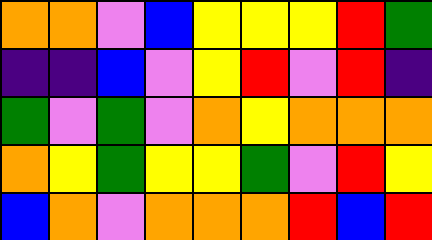[["orange", "orange", "violet", "blue", "yellow", "yellow", "yellow", "red", "green"], ["indigo", "indigo", "blue", "violet", "yellow", "red", "violet", "red", "indigo"], ["green", "violet", "green", "violet", "orange", "yellow", "orange", "orange", "orange"], ["orange", "yellow", "green", "yellow", "yellow", "green", "violet", "red", "yellow"], ["blue", "orange", "violet", "orange", "orange", "orange", "red", "blue", "red"]]